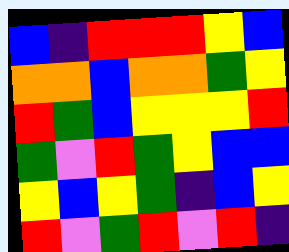[["blue", "indigo", "red", "red", "red", "yellow", "blue"], ["orange", "orange", "blue", "orange", "orange", "green", "yellow"], ["red", "green", "blue", "yellow", "yellow", "yellow", "red"], ["green", "violet", "red", "green", "yellow", "blue", "blue"], ["yellow", "blue", "yellow", "green", "indigo", "blue", "yellow"], ["red", "violet", "green", "red", "violet", "red", "indigo"]]